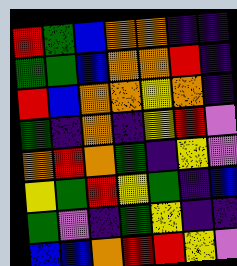[["red", "green", "blue", "orange", "orange", "indigo", "indigo"], ["green", "green", "blue", "orange", "orange", "red", "indigo"], ["red", "blue", "orange", "orange", "yellow", "orange", "indigo"], ["green", "indigo", "orange", "indigo", "yellow", "red", "violet"], ["orange", "red", "orange", "green", "indigo", "yellow", "violet"], ["yellow", "green", "red", "yellow", "green", "indigo", "blue"], ["green", "violet", "indigo", "green", "yellow", "indigo", "indigo"], ["blue", "blue", "orange", "red", "red", "yellow", "violet"]]